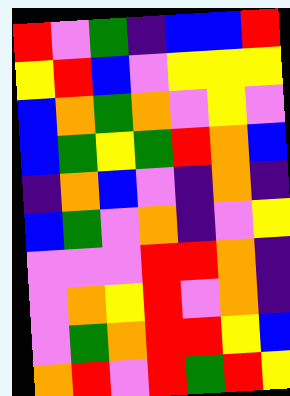[["red", "violet", "green", "indigo", "blue", "blue", "red"], ["yellow", "red", "blue", "violet", "yellow", "yellow", "yellow"], ["blue", "orange", "green", "orange", "violet", "yellow", "violet"], ["blue", "green", "yellow", "green", "red", "orange", "blue"], ["indigo", "orange", "blue", "violet", "indigo", "orange", "indigo"], ["blue", "green", "violet", "orange", "indigo", "violet", "yellow"], ["violet", "violet", "violet", "red", "red", "orange", "indigo"], ["violet", "orange", "yellow", "red", "violet", "orange", "indigo"], ["violet", "green", "orange", "red", "red", "yellow", "blue"], ["orange", "red", "violet", "red", "green", "red", "yellow"]]